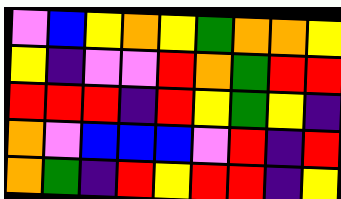[["violet", "blue", "yellow", "orange", "yellow", "green", "orange", "orange", "yellow"], ["yellow", "indigo", "violet", "violet", "red", "orange", "green", "red", "red"], ["red", "red", "red", "indigo", "red", "yellow", "green", "yellow", "indigo"], ["orange", "violet", "blue", "blue", "blue", "violet", "red", "indigo", "red"], ["orange", "green", "indigo", "red", "yellow", "red", "red", "indigo", "yellow"]]